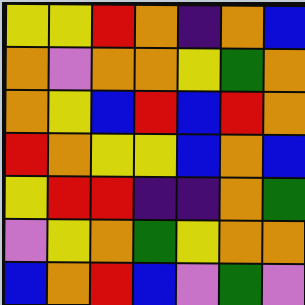[["yellow", "yellow", "red", "orange", "indigo", "orange", "blue"], ["orange", "violet", "orange", "orange", "yellow", "green", "orange"], ["orange", "yellow", "blue", "red", "blue", "red", "orange"], ["red", "orange", "yellow", "yellow", "blue", "orange", "blue"], ["yellow", "red", "red", "indigo", "indigo", "orange", "green"], ["violet", "yellow", "orange", "green", "yellow", "orange", "orange"], ["blue", "orange", "red", "blue", "violet", "green", "violet"]]